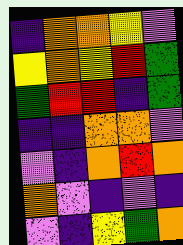[["indigo", "orange", "orange", "yellow", "violet"], ["yellow", "orange", "yellow", "red", "green"], ["green", "red", "red", "indigo", "green"], ["indigo", "indigo", "orange", "orange", "violet"], ["violet", "indigo", "orange", "red", "orange"], ["orange", "violet", "indigo", "violet", "indigo"], ["violet", "indigo", "yellow", "green", "orange"]]